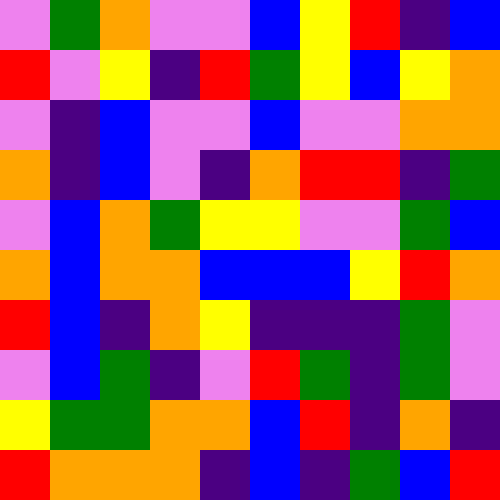[["violet", "green", "orange", "violet", "violet", "blue", "yellow", "red", "indigo", "blue"], ["red", "violet", "yellow", "indigo", "red", "green", "yellow", "blue", "yellow", "orange"], ["violet", "indigo", "blue", "violet", "violet", "blue", "violet", "violet", "orange", "orange"], ["orange", "indigo", "blue", "violet", "indigo", "orange", "red", "red", "indigo", "green"], ["violet", "blue", "orange", "green", "yellow", "yellow", "violet", "violet", "green", "blue"], ["orange", "blue", "orange", "orange", "blue", "blue", "blue", "yellow", "red", "orange"], ["red", "blue", "indigo", "orange", "yellow", "indigo", "indigo", "indigo", "green", "violet"], ["violet", "blue", "green", "indigo", "violet", "red", "green", "indigo", "green", "violet"], ["yellow", "green", "green", "orange", "orange", "blue", "red", "indigo", "orange", "indigo"], ["red", "orange", "orange", "orange", "indigo", "blue", "indigo", "green", "blue", "red"]]